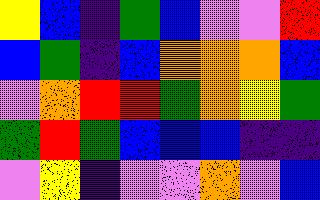[["yellow", "blue", "indigo", "green", "blue", "violet", "violet", "red"], ["blue", "green", "indigo", "blue", "orange", "orange", "orange", "blue"], ["violet", "orange", "red", "red", "green", "orange", "yellow", "green"], ["green", "red", "green", "blue", "blue", "blue", "indigo", "indigo"], ["violet", "yellow", "indigo", "violet", "violet", "orange", "violet", "blue"]]